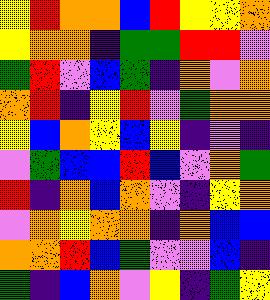[["yellow", "red", "orange", "orange", "blue", "red", "yellow", "yellow", "orange"], ["yellow", "orange", "orange", "indigo", "green", "green", "red", "red", "violet"], ["green", "red", "violet", "blue", "green", "indigo", "orange", "violet", "orange"], ["orange", "red", "indigo", "yellow", "red", "violet", "green", "orange", "orange"], ["yellow", "blue", "orange", "yellow", "blue", "yellow", "indigo", "violet", "indigo"], ["violet", "green", "blue", "blue", "red", "blue", "violet", "orange", "green"], ["red", "indigo", "orange", "blue", "orange", "violet", "indigo", "yellow", "orange"], ["violet", "orange", "yellow", "orange", "orange", "indigo", "orange", "blue", "blue"], ["orange", "orange", "red", "blue", "green", "violet", "violet", "blue", "indigo"], ["green", "indigo", "blue", "orange", "violet", "yellow", "indigo", "green", "yellow"]]